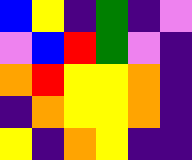[["blue", "yellow", "indigo", "green", "indigo", "violet"], ["violet", "blue", "red", "green", "violet", "indigo"], ["orange", "red", "yellow", "yellow", "orange", "indigo"], ["indigo", "orange", "yellow", "yellow", "orange", "indigo"], ["yellow", "indigo", "orange", "yellow", "indigo", "indigo"]]